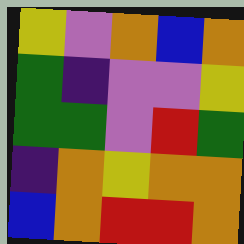[["yellow", "violet", "orange", "blue", "orange"], ["green", "indigo", "violet", "violet", "yellow"], ["green", "green", "violet", "red", "green"], ["indigo", "orange", "yellow", "orange", "orange"], ["blue", "orange", "red", "red", "orange"]]